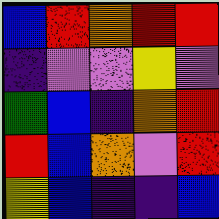[["blue", "red", "orange", "red", "red"], ["indigo", "violet", "violet", "yellow", "violet"], ["green", "blue", "indigo", "orange", "red"], ["red", "blue", "orange", "violet", "red"], ["yellow", "blue", "indigo", "indigo", "blue"]]